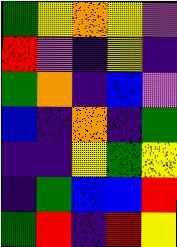[["green", "yellow", "orange", "yellow", "violet"], ["red", "violet", "indigo", "yellow", "indigo"], ["green", "orange", "indigo", "blue", "violet"], ["blue", "indigo", "orange", "indigo", "green"], ["indigo", "indigo", "yellow", "green", "yellow"], ["indigo", "green", "blue", "blue", "red"], ["green", "red", "indigo", "red", "yellow"]]